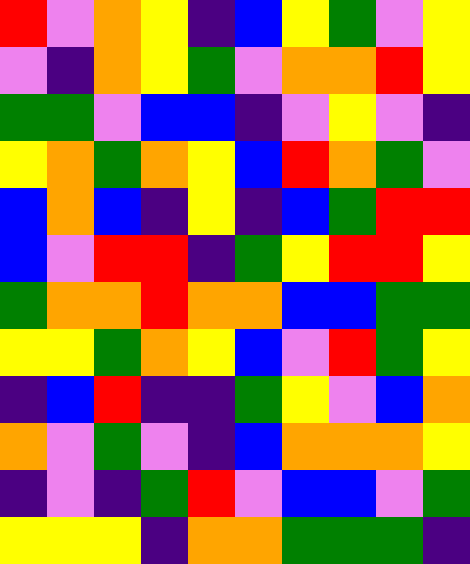[["red", "violet", "orange", "yellow", "indigo", "blue", "yellow", "green", "violet", "yellow"], ["violet", "indigo", "orange", "yellow", "green", "violet", "orange", "orange", "red", "yellow"], ["green", "green", "violet", "blue", "blue", "indigo", "violet", "yellow", "violet", "indigo"], ["yellow", "orange", "green", "orange", "yellow", "blue", "red", "orange", "green", "violet"], ["blue", "orange", "blue", "indigo", "yellow", "indigo", "blue", "green", "red", "red"], ["blue", "violet", "red", "red", "indigo", "green", "yellow", "red", "red", "yellow"], ["green", "orange", "orange", "red", "orange", "orange", "blue", "blue", "green", "green"], ["yellow", "yellow", "green", "orange", "yellow", "blue", "violet", "red", "green", "yellow"], ["indigo", "blue", "red", "indigo", "indigo", "green", "yellow", "violet", "blue", "orange"], ["orange", "violet", "green", "violet", "indigo", "blue", "orange", "orange", "orange", "yellow"], ["indigo", "violet", "indigo", "green", "red", "violet", "blue", "blue", "violet", "green"], ["yellow", "yellow", "yellow", "indigo", "orange", "orange", "green", "green", "green", "indigo"]]